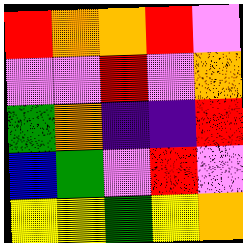[["red", "orange", "orange", "red", "violet"], ["violet", "violet", "red", "violet", "orange"], ["green", "orange", "indigo", "indigo", "red"], ["blue", "green", "violet", "red", "violet"], ["yellow", "yellow", "green", "yellow", "orange"]]